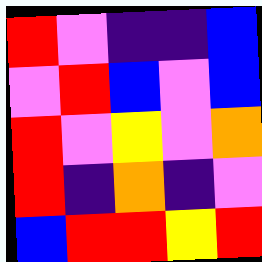[["red", "violet", "indigo", "indigo", "blue"], ["violet", "red", "blue", "violet", "blue"], ["red", "violet", "yellow", "violet", "orange"], ["red", "indigo", "orange", "indigo", "violet"], ["blue", "red", "red", "yellow", "red"]]